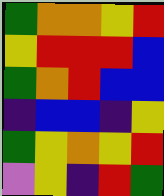[["green", "orange", "orange", "yellow", "red"], ["yellow", "red", "red", "red", "blue"], ["green", "orange", "red", "blue", "blue"], ["indigo", "blue", "blue", "indigo", "yellow"], ["green", "yellow", "orange", "yellow", "red"], ["violet", "yellow", "indigo", "red", "green"]]